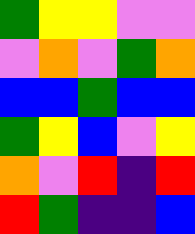[["green", "yellow", "yellow", "violet", "violet"], ["violet", "orange", "violet", "green", "orange"], ["blue", "blue", "green", "blue", "blue"], ["green", "yellow", "blue", "violet", "yellow"], ["orange", "violet", "red", "indigo", "red"], ["red", "green", "indigo", "indigo", "blue"]]